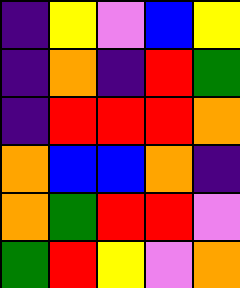[["indigo", "yellow", "violet", "blue", "yellow"], ["indigo", "orange", "indigo", "red", "green"], ["indigo", "red", "red", "red", "orange"], ["orange", "blue", "blue", "orange", "indigo"], ["orange", "green", "red", "red", "violet"], ["green", "red", "yellow", "violet", "orange"]]